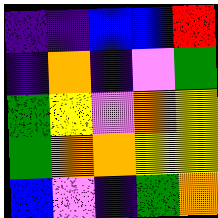[["indigo", "indigo", "blue", "blue", "red"], ["indigo", "orange", "indigo", "violet", "green"], ["green", "yellow", "violet", "orange", "yellow"], ["green", "orange", "orange", "yellow", "yellow"], ["blue", "violet", "indigo", "green", "orange"]]